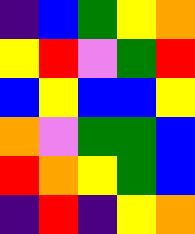[["indigo", "blue", "green", "yellow", "orange"], ["yellow", "red", "violet", "green", "red"], ["blue", "yellow", "blue", "blue", "yellow"], ["orange", "violet", "green", "green", "blue"], ["red", "orange", "yellow", "green", "blue"], ["indigo", "red", "indigo", "yellow", "orange"]]